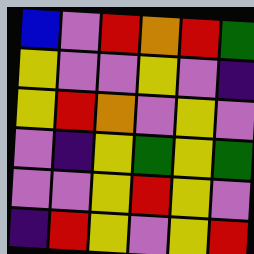[["blue", "violet", "red", "orange", "red", "green"], ["yellow", "violet", "violet", "yellow", "violet", "indigo"], ["yellow", "red", "orange", "violet", "yellow", "violet"], ["violet", "indigo", "yellow", "green", "yellow", "green"], ["violet", "violet", "yellow", "red", "yellow", "violet"], ["indigo", "red", "yellow", "violet", "yellow", "red"]]